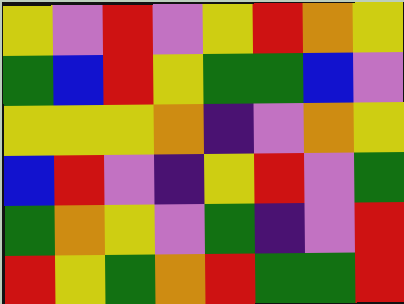[["yellow", "violet", "red", "violet", "yellow", "red", "orange", "yellow"], ["green", "blue", "red", "yellow", "green", "green", "blue", "violet"], ["yellow", "yellow", "yellow", "orange", "indigo", "violet", "orange", "yellow"], ["blue", "red", "violet", "indigo", "yellow", "red", "violet", "green"], ["green", "orange", "yellow", "violet", "green", "indigo", "violet", "red"], ["red", "yellow", "green", "orange", "red", "green", "green", "red"]]